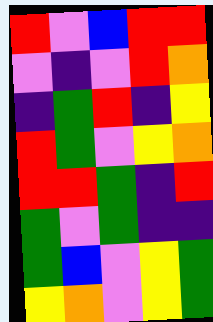[["red", "violet", "blue", "red", "red"], ["violet", "indigo", "violet", "red", "orange"], ["indigo", "green", "red", "indigo", "yellow"], ["red", "green", "violet", "yellow", "orange"], ["red", "red", "green", "indigo", "red"], ["green", "violet", "green", "indigo", "indigo"], ["green", "blue", "violet", "yellow", "green"], ["yellow", "orange", "violet", "yellow", "green"]]